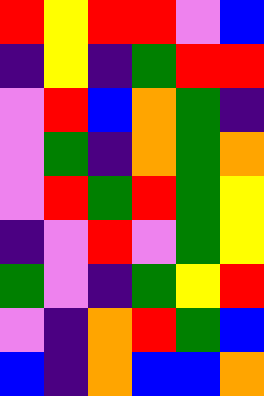[["red", "yellow", "red", "red", "violet", "blue"], ["indigo", "yellow", "indigo", "green", "red", "red"], ["violet", "red", "blue", "orange", "green", "indigo"], ["violet", "green", "indigo", "orange", "green", "orange"], ["violet", "red", "green", "red", "green", "yellow"], ["indigo", "violet", "red", "violet", "green", "yellow"], ["green", "violet", "indigo", "green", "yellow", "red"], ["violet", "indigo", "orange", "red", "green", "blue"], ["blue", "indigo", "orange", "blue", "blue", "orange"]]